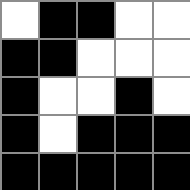[["white", "black", "black", "white", "white"], ["black", "black", "white", "white", "white"], ["black", "white", "white", "black", "white"], ["black", "white", "black", "black", "black"], ["black", "black", "black", "black", "black"]]